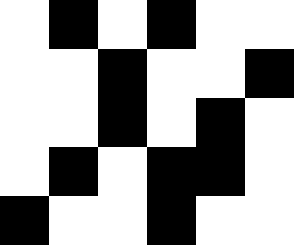[["white", "black", "white", "black", "white", "white"], ["white", "white", "black", "white", "white", "black"], ["white", "white", "black", "white", "black", "white"], ["white", "black", "white", "black", "black", "white"], ["black", "white", "white", "black", "white", "white"]]